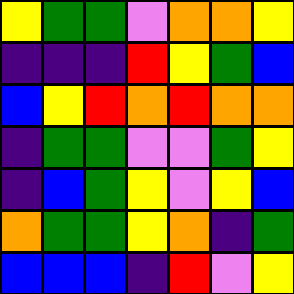[["yellow", "green", "green", "violet", "orange", "orange", "yellow"], ["indigo", "indigo", "indigo", "red", "yellow", "green", "blue"], ["blue", "yellow", "red", "orange", "red", "orange", "orange"], ["indigo", "green", "green", "violet", "violet", "green", "yellow"], ["indigo", "blue", "green", "yellow", "violet", "yellow", "blue"], ["orange", "green", "green", "yellow", "orange", "indigo", "green"], ["blue", "blue", "blue", "indigo", "red", "violet", "yellow"]]